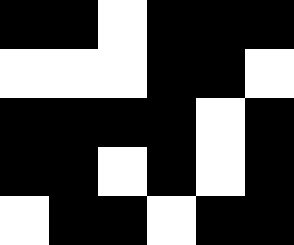[["black", "black", "white", "black", "black", "black"], ["white", "white", "white", "black", "black", "white"], ["black", "black", "black", "black", "white", "black"], ["black", "black", "white", "black", "white", "black"], ["white", "black", "black", "white", "black", "black"]]